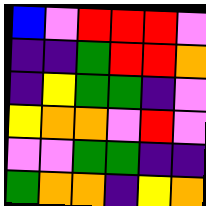[["blue", "violet", "red", "red", "red", "violet"], ["indigo", "indigo", "green", "red", "red", "orange"], ["indigo", "yellow", "green", "green", "indigo", "violet"], ["yellow", "orange", "orange", "violet", "red", "violet"], ["violet", "violet", "green", "green", "indigo", "indigo"], ["green", "orange", "orange", "indigo", "yellow", "orange"]]